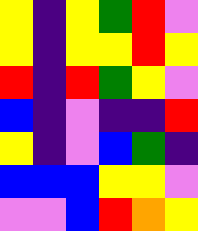[["yellow", "indigo", "yellow", "green", "red", "violet"], ["yellow", "indigo", "yellow", "yellow", "red", "yellow"], ["red", "indigo", "red", "green", "yellow", "violet"], ["blue", "indigo", "violet", "indigo", "indigo", "red"], ["yellow", "indigo", "violet", "blue", "green", "indigo"], ["blue", "blue", "blue", "yellow", "yellow", "violet"], ["violet", "violet", "blue", "red", "orange", "yellow"]]